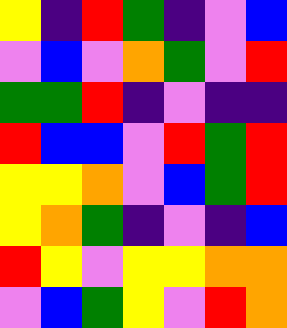[["yellow", "indigo", "red", "green", "indigo", "violet", "blue"], ["violet", "blue", "violet", "orange", "green", "violet", "red"], ["green", "green", "red", "indigo", "violet", "indigo", "indigo"], ["red", "blue", "blue", "violet", "red", "green", "red"], ["yellow", "yellow", "orange", "violet", "blue", "green", "red"], ["yellow", "orange", "green", "indigo", "violet", "indigo", "blue"], ["red", "yellow", "violet", "yellow", "yellow", "orange", "orange"], ["violet", "blue", "green", "yellow", "violet", "red", "orange"]]